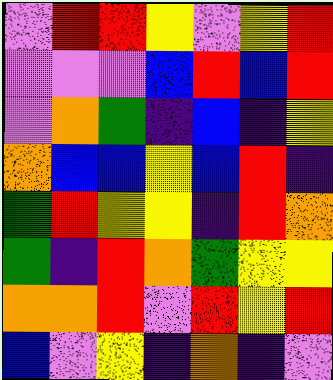[["violet", "red", "red", "yellow", "violet", "yellow", "red"], ["violet", "violet", "violet", "blue", "red", "blue", "red"], ["violet", "orange", "green", "indigo", "blue", "indigo", "yellow"], ["orange", "blue", "blue", "yellow", "blue", "red", "indigo"], ["green", "red", "yellow", "yellow", "indigo", "red", "orange"], ["green", "indigo", "red", "orange", "green", "yellow", "yellow"], ["orange", "orange", "red", "violet", "red", "yellow", "red"], ["blue", "violet", "yellow", "indigo", "orange", "indigo", "violet"]]